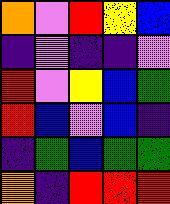[["orange", "violet", "red", "yellow", "blue"], ["indigo", "violet", "indigo", "indigo", "violet"], ["red", "violet", "yellow", "blue", "green"], ["red", "blue", "violet", "blue", "indigo"], ["indigo", "green", "blue", "green", "green"], ["orange", "indigo", "red", "red", "red"]]